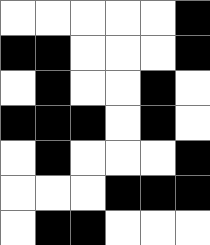[["white", "white", "white", "white", "white", "black"], ["black", "black", "white", "white", "white", "black"], ["white", "black", "white", "white", "black", "white"], ["black", "black", "black", "white", "black", "white"], ["white", "black", "white", "white", "white", "black"], ["white", "white", "white", "black", "black", "black"], ["white", "black", "black", "white", "white", "white"]]